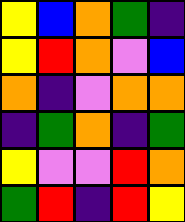[["yellow", "blue", "orange", "green", "indigo"], ["yellow", "red", "orange", "violet", "blue"], ["orange", "indigo", "violet", "orange", "orange"], ["indigo", "green", "orange", "indigo", "green"], ["yellow", "violet", "violet", "red", "orange"], ["green", "red", "indigo", "red", "yellow"]]